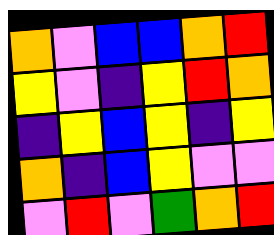[["orange", "violet", "blue", "blue", "orange", "red"], ["yellow", "violet", "indigo", "yellow", "red", "orange"], ["indigo", "yellow", "blue", "yellow", "indigo", "yellow"], ["orange", "indigo", "blue", "yellow", "violet", "violet"], ["violet", "red", "violet", "green", "orange", "red"]]